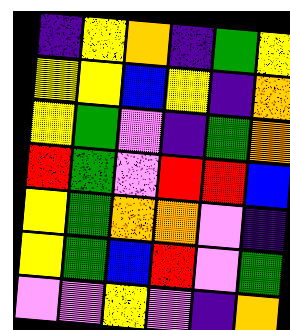[["indigo", "yellow", "orange", "indigo", "green", "yellow"], ["yellow", "yellow", "blue", "yellow", "indigo", "orange"], ["yellow", "green", "violet", "indigo", "green", "orange"], ["red", "green", "violet", "red", "red", "blue"], ["yellow", "green", "orange", "orange", "violet", "indigo"], ["yellow", "green", "blue", "red", "violet", "green"], ["violet", "violet", "yellow", "violet", "indigo", "orange"]]